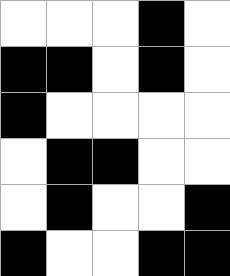[["white", "white", "white", "black", "white"], ["black", "black", "white", "black", "white"], ["black", "white", "white", "white", "white"], ["white", "black", "black", "white", "white"], ["white", "black", "white", "white", "black"], ["black", "white", "white", "black", "black"]]